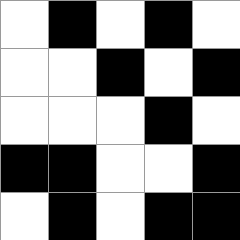[["white", "black", "white", "black", "white"], ["white", "white", "black", "white", "black"], ["white", "white", "white", "black", "white"], ["black", "black", "white", "white", "black"], ["white", "black", "white", "black", "black"]]